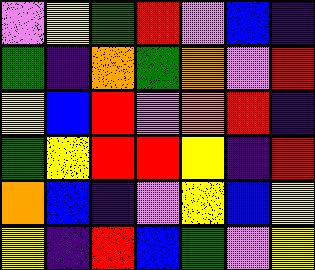[["violet", "yellow", "green", "red", "violet", "blue", "indigo"], ["green", "indigo", "orange", "green", "orange", "violet", "red"], ["yellow", "blue", "red", "violet", "orange", "red", "indigo"], ["green", "yellow", "red", "red", "yellow", "indigo", "red"], ["orange", "blue", "indigo", "violet", "yellow", "blue", "yellow"], ["yellow", "indigo", "red", "blue", "green", "violet", "yellow"]]